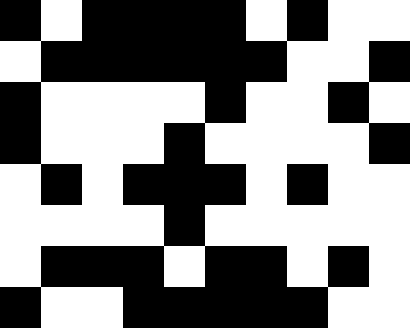[["black", "white", "black", "black", "black", "black", "white", "black", "white", "white"], ["white", "black", "black", "black", "black", "black", "black", "white", "white", "black"], ["black", "white", "white", "white", "white", "black", "white", "white", "black", "white"], ["black", "white", "white", "white", "black", "white", "white", "white", "white", "black"], ["white", "black", "white", "black", "black", "black", "white", "black", "white", "white"], ["white", "white", "white", "white", "black", "white", "white", "white", "white", "white"], ["white", "black", "black", "black", "white", "black", "black", "white", "black", "white"], ["black", "white", "white", "black", "black", "black", "black", "black", "white", "white"]]